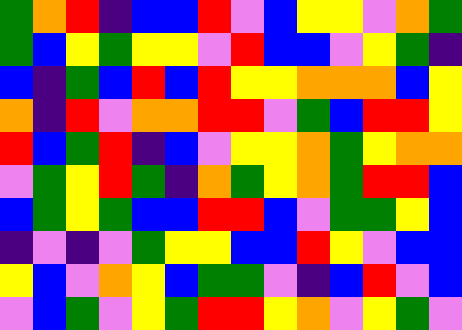[["green", "orange", "red", "indigo", "blue", "blue", "red", "violet", "blue", "yellow", "yellow", "violet", "orange", "green"], ["green", "blue", "yellow", "green", "yellow", "yellow", "violet", "red", "blue", "blue", "violet", "yellow", "green", "indigo"], ["blue", "indigo", "green", "blue", "red", "blue", "red", "yellow", "yellow", "orange", "orange", "orange", "blue", "yellow"], ["orange", "indigo", "red", "violet", "orange", "orange", "red", "red", "violet", "green", "blue", "red", "red", "yellow"], ["red", "blue", "green", "red", "indigo", "blue", "violet", "yellow", "yellow", "orange", "green", "yellow", "orange", "orange"], ["violet", "green", "yellow", "red", "green", "indigo", "orange", "green", "yellow", "orange", "green", "red", "red", "blue"], ["blue", "green", "yellow", "green", "blue", "blue", "red", "red", "blue", "violet", "green", "green", "yellow", "blue"], ["indigo", "violet", "indigo", "violet", "green", "yellow", "yellow", "blue", "blue", "red", "yellow", "violet", "blue", "blue"], ["yellow", "blue", "violet", "orange", "yellow", "blue", "green", "green", "violet", "indigo", "blue", "red", "violet", "blue"], ["violet", "blue", "green", "violet", "yellow", "green", "red", "red", "yellow", "orange", "violet", "yellow", "green", "violet"]]